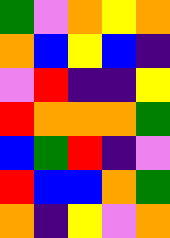[["green", "violet", "orange", "yellow", "orange"], ["orange", "blue", "yellow", "blue", "indigo"], ["violet", "red", "indigo", "indigo", "yellow"], ["red", "orange", "orange", "orange", "green"], ["blue", "green", "red", "indigo", "violet"], ["red", "blue", "blue", "orange", "green"], ["orange", "indigo", "yellow", "violet", "orange"]]